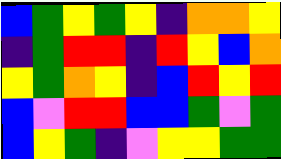[["blue", "green", "yellow", "green", "yellow", "indigo", "orange", "orange", "yellow"], ["indigo", "green", "red", "red", "indigo", "red", "yellow", "blue", "orange"], ["yellow", "green", "orange", "yellow", "indigo", "blue", "red", "yellow", "red"], ["blue", "violet", "red", "red", "blue", "blue", "green", "violet", "green"], ["blue", "yellow", "green", "indigo", "violet", "yellow", "yellow", "green", "green"]]